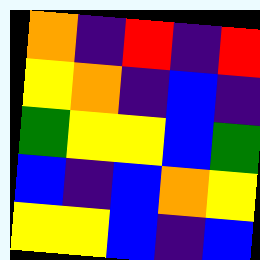[["orange", "indigo", "red", "indigo", "red"], ["yellow", "orange", "indigo", "blue", "indigo"], ["green", "yellow", "yellow", "blue", "green"], ["blue", "indigo", "blue", "orange", "yellow"], ["yellow", "yellow", "blue", "indigo", "blue"]]